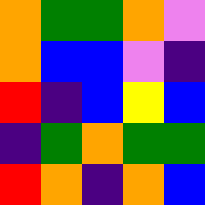[["orange", "green", "green", "orange", "violet"], ["orange", "blue", "blue", "violet", "indigo"], ["red", "indigo", "blue", "yellow", "blue"], ["indigo", "green", "orange", "green", "green"], ["red", "orange", "indigo", "orange", "blue"]]